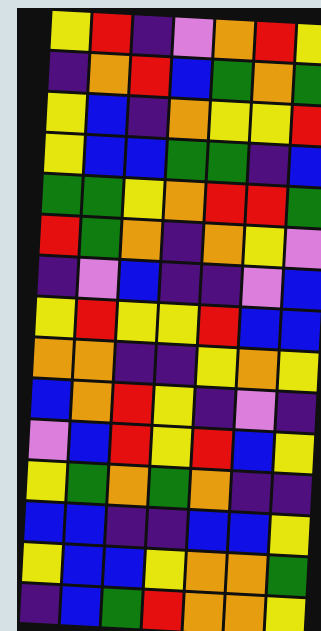[["yellow", "red", "indigo", "violet", "orange", "red", "yellow"], ["indigo", "orange", "red", "blue", "green", "orange", "green"], ["yellow", "blue", "indigo", "orange", "yellow", "yellow", "red"], ["yellow", "blue", "blue", "green", "green", "indigo", "blue"], ["green", "green", "yellow", "orange", "red", "red", "green"], ["red", "green", "orange", "indigo", "orange", "yellow", "violet"], ["indigo", "violet", "blue", "indigo", "indigo", "violet", "blue"], ["yellow", "red", "yellow", "yellow", "red", "blue", "blue"], ["orange", "orange", "indigo", "indigo", "yellow", "orange", "yellow"], ["blue", "orange", "red", "yellow", "indigo", "violet", "indigo"], ["violet", "blue", "red", "yellow", "red", "blue", "yellow"], ["yellow", "green", "orange", "green", "orange", "indigo", "indigo"], ["blue", "blue", "indigo", "indigo", "blue", "blue", "yellow"], ["yellow", "blue", "blue", "yellow", "orange", "orange", "green"], ["indigo", "blue", "green", "red", "orange", "orange", "yellow"]]